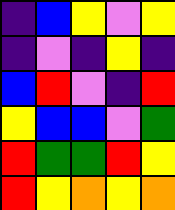[["indigo", "blue", "yellow", "violet", "yellow"], ["indigo", "violet", "indigo", "yellow", "indigo"], ["blue", "red", "violet", "indigo", "red"], ["yellow", "blue", "blue", "violet", "green"], ["red", "green", "green", "red", "yellow"], ["red", "yellow", "orange", "yellow", "orange"]]